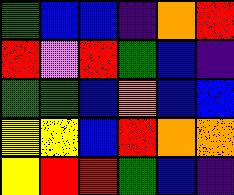[["green", "blue", "blue", "indigo", "orange", "red"], ["red", "violet", "red", "green", "blue", "indigo"], ["green", "green", "blue", "orange", "blue", "blue"], ["yellow", "yellow", "blue", "red", "orange", "orange"], ["yellow", "red", "red", "green", "blue", "indigo"]]